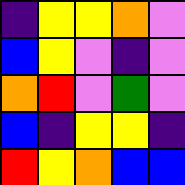[["indigo", "yellow", "yellow", "orange", "violet"], ["blue", "yellow", "violet", "indigo", "violet"], ["orange", "red", "violet", "green", "violet"], ["blue", "indigo", "yellow", "yellow", "indigo"], ["red", "yellow", "orange", "blue", "blue"]]